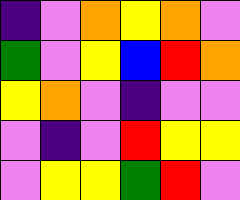[["indigo", "violet", "orange", "yellow", "orange", "violet"], ["green", "violet", "yellow", "blue", "red", "orange"], ["yellow", "orange", "violet", "indigo", "violet", "violet"], ["violet", "indigo", "violet", "red", "yellow", "yellow"], ["violet", "yellow", "yellow", "green", "red", "violet"]]